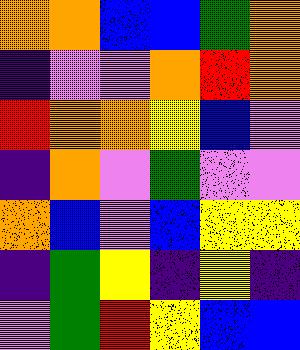[["orange", "orange", "blue", "blue", "green", "orange"], ["indigo", "violet", "violet", "orange", "red", "orange"], ["red", "orange", "orange", "yellow", "blue", "violet"], ["indigo", "orange", "violet", "green", "violet", "violet"], ["orange", "blue", "violet", "blue", "yellow", "yellow"], ["indigo", "green", "yellow", "indigo", "yellow", "indigo"], ["violet", "green", "red", "yellow", "blue", "blue"]]